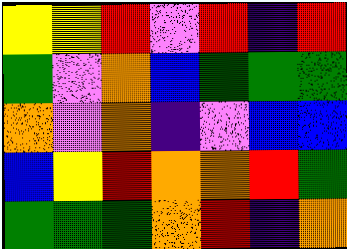[["yellow", "yellow", "red", "violet", "red", "indigo", "red"], ["green", "violet", "orange", "blue", "green", "green", "green"], ["orange", "violet", "orange", "indigo", "violet", "blue", "blue"], ["blue", "yellow", "red", "orange", "orange", "red", "green"], ["green", "green", "green", "orange", "red", "indigo", "orange"]]